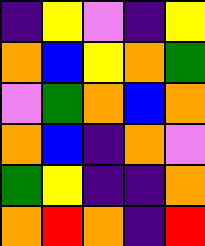[["indigo", "yellow", "violet", "indigo", "yellow"], ["orange", "blue", "yellow", "orange", "green"], ["violet", "green", "orange", "blue", "orange"], ["orange", "blue", "indigo", "orange", "violet"], ["green", "yellow", "indigo", "indigo", "orange"], ["orange", "red", "orange", "indigo", "red"]]